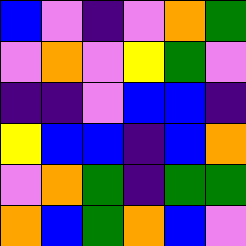[["blue", "violet", "indigo", "violet", "orange", "green"], ["violet", "orange", "violet", "yellow", "green", "violet"], ["indigo", "indigo", "violet", "blue", "blue", "indigo"], ["yellow", "blue", "blue", "indigo", "blue", "orange"], ["violet", "orange", "green", "indigo", "green", "green"], ["orange", "blue", "green", "orange", "blue", "violet"]]